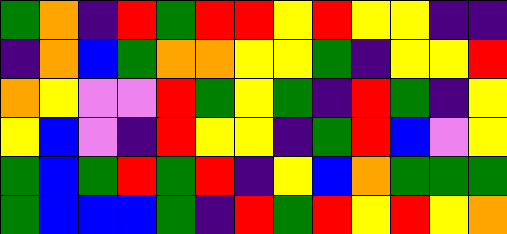[["green", "orange", "indigo", "red", "green", "red", "red", "yellow", "red", "yellow", "yellow", "indigo", "indigo"], ["indigo", "orange", "blue", "green", "orange", "orange", "yellow", "yellow", "green", "indigo", "yellow", "yellow", "red"], ["orange", "yellow", "violet", "violet", "red", "green", "yellow", "green", "indigo", "red", "green", "indigo", "yellow"], ["yellow", "blue", "violet", "indigo", "red", "yellow", "yellow", "indigo", "green", "red", "blue", "violet", "yellow"], ["green", "blue", "green", "red", "green", "red", "indigo", "yellow", "blue", "orange", "green", "green", "green"], ["green", "blue", "blue", "blue", "green", "indigo", "red", "green", "red", "yellow", "red", "yellow", "orange"]]